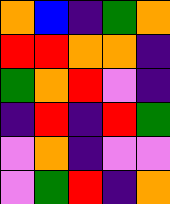[["orange", "blue", "indigo", "green", "orange"], ["red", "red", "orange", "orange", "indigo"], ["green", "orange", "red", "violet", "indigo"], ["indigo", "red", "indigo", "red", "green"], ["violet", "orange", "indigo", "violet", "violet"], ["violet", "green", "red", "indigo", "orange"]]